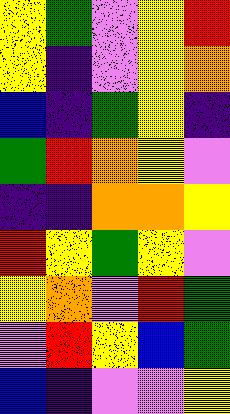[["yellow", "green", "violet", "yellow", "red"], ["yellow", "indigo", "violet", "yellow", "orange"], ["blue", "indigo", "green", "yellow", "indigo"], ["green", "red", "orange", "yellow", "violet"], ["indigo", "indigo", "orange", "orange", "yellow"], ["red", "yellow", "green", "yellow", "violet"], ["yellow", "orange", "violet", "red", "green"], ["violet", "red", "yellow", "blue", "green"], ["blue", "indigo", "violet", "violet", "yellow"]]